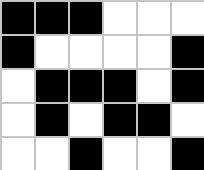[["black", "black", "black", "white", "white", "white"], ["black", "white", "white", "white", "white", "black"], ["white", "black", "black", "black", "white", "black"], ["white", "black", "white", "black", "black", "white"], ["white", "white", "black", "white", "white", "black"]]